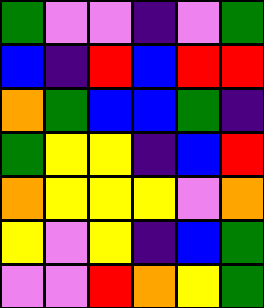[["green", "violet", "violet", "indigo", "violet", "green"], ["blue", "indigo", "red", "blue", "red", "red"], ["orange", "green", "blue", "blue", "green", "indigo"], ["green", "yellow", "yellow", "indigo", "blue", "red"], ["orange", "yellow", "yellow", "yellow", "violet", "orange"], ["yellow", "violet", "yellow", "indigo", "blue", "green"], ["violet", "violet", "red", "orange", "yellow", "green"]]